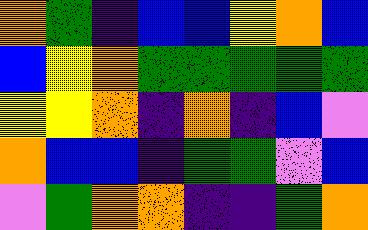[["orange", "green", "indigo", "blue", "blue", "yellow", "orange", "blue"], ["blue", "yellow", "orange", "green", "green", "green", "green", "green"], ["yellow", "yellow", "orange", "indigo", "orange", "indigo", "blue", "violet"], ["orange", "blue", "blue", "indigo", "green", "green", "violet", "blue"], ["violet", "green", "orange", "orange", "indigo", "indigo", "green", "orange"]]